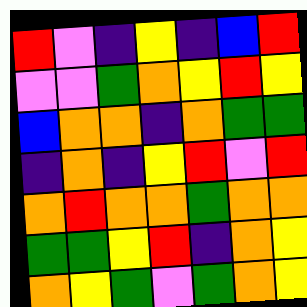[["red", "violet", "indigo", "yellow", "indigo", "blue", "red"], ["violet", "violet", "green", "orange", "yellow", "red", "yellow"], ["blue", "orange", "orange", "indigo", "orange", "green", "green"], ["indigo", "orange", "indigo", "yellow", "red", "violet", "red"], ["orange", "red", "orange", "orange", "green", "orange", "orange"], ["green", "green", "yellow", "red", "indigo", "orange", "yellow"], ["orange", "yellow", "green", "violet", "green", "orange", "yellow"]]